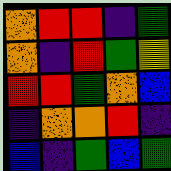[["orange", "red", "red", "indigo", "green"], ["orange", "indigo", "red", "green", "yellow"], ["red", "red", "green", "orange", "blue"], ["indigo", "orange", "orange", "red", "indigo"], ["blue", "indigo", "green", "blue", "green"]]